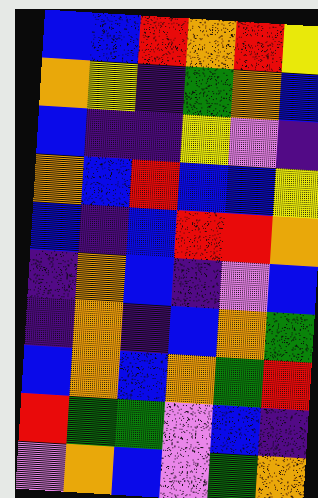[["blue", "blue", "red", "orange", "red", "yellow"], ["orange", "yellow", "indigo", "green", "orange", "blue"], ["blue", "indigo", "indigo", "yellow", "violet", "indigo"], ["orange", "blue", "red", "blue", "blue", "yellow"], ["blue", "indigo", "blue", "red", "red", "orange"], ["indigo", "orange", "blue", "indigo", "violet", "blue"], ["indigo", "orange", "indigo", "blue", "orange", "green"], ["blue", "orange", "blue", "orange", "green", "red"], ["red", "green", "green", "violet", "blue", "indigo"], ["violet", "orange", "blue", "violet", "green", "orange"]]